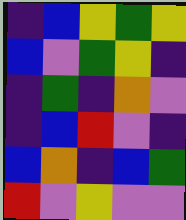[["indigo", "blue", "yellow", "green", "yellow"], ["blue", "violet", "green", "yellow", "indigo"], ["indigo", "green", "indigo", "orange", "violet"], ["indigo", "blue", "red", "violet", "indigo"], ["blue", "orange", "indigo", "blue", "green"], ["red", "violet", "yellow", "violet", "violet"]]